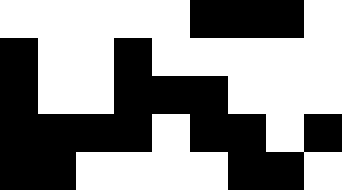[["white", "white", "white", "white", "white", "black", "black", "black", "white"], ["black", "white", "white", "black", "white", "white", "white", "white", "white"], ["black", "white", "white", "black", "black", "black", "white", "white", "white"], ["black", "black", "black", "black", "white", "black", "black", "white", "black"], ["black", "black", "white", "white", "white", "white", "black", "black", "white"]]